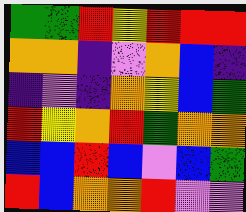[["green", "green", "red", "yellow", "red", "red", "red"], ["orange", "orange", "indigo", "violet", "orange", "blue", "indigo"], ["indigo", "violet", "indigo", "orange", "yellow", "blue", "green"], ["red", "yellow", "orange", "red", "green", "orange", "orange"], ["blue", "blue", "red", "blue", "violet", "blue", "green"], ["red", "blue", "orange", "orange", "red", "violet", "violet"]]